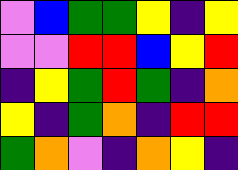[["violet", "blue", "green", "green", "yellow", "indigo", "yellow"], ["violet", "violet", "red", "red", "blue", "yellow", "red"], ["indigo", "yellow", "green", "red", "green", "indigo", "orange"], ["yellow", "indigo", "green", "orange", "indigo", "red", "red"], ["green", "orange", "violet", "indigo", "orange", "yellow", "indigo"]]